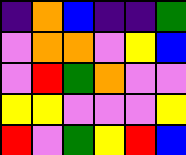[["indigo", "orange", "blue", "indigo", "indigo", "green"], ["violet", "orange", "orange", "violet", "yellow", "blue"], ["violet", "red", "green", "orange", "violet", "violet"], ["yellow", "yellow", "violet", "violet", "violet", "yellow"], ["red", "violet", "green", "yellow", "red", "blue"]]